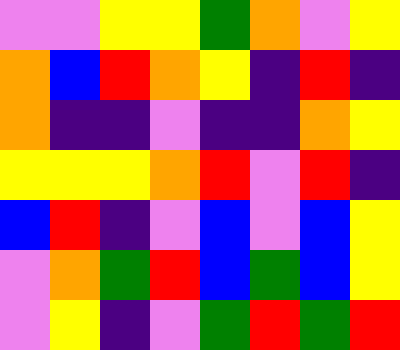[["violet", "violet", "yellow", "yellow", "green", "orange", "violet", "yellow"], ["orange", "blue", "red", "orange", "yellow", "indigo", "red", "indigo"], ["orange", "indigo", "indigo", "violet", "indigo", "indigo", "orange", "yellow"], ["yellow", "yellow", "yellow", "orange", "red", "violet", "red", "indigo"], ["blue", "red", "indigo", "violet", "blue", "violet", "blue", "yellow"], ["violet", "orange", "green", "red", "blue", "green", "blue", "yellow"], ["violet", "yellow", "indigo", "violet", "green", "red", "green", "red"]]